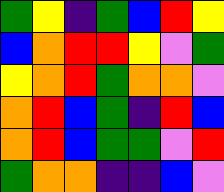[["green", "yellow", "indigo", "green", "blue", "red", "yellow"], ["blue", "orange", "red", "red", "yellow", "violet", "green"], ["yellow", "orange", "red", "green", "orange", "orange", "violet"], ["orange", "red", "blue", "green", "indigo", "red", "blue"], ["orange", "red", "blue", "green", "green", "violet", "red"], ["green", "orange", "orange", "indigo", "indigo", "blue", "violet"]]